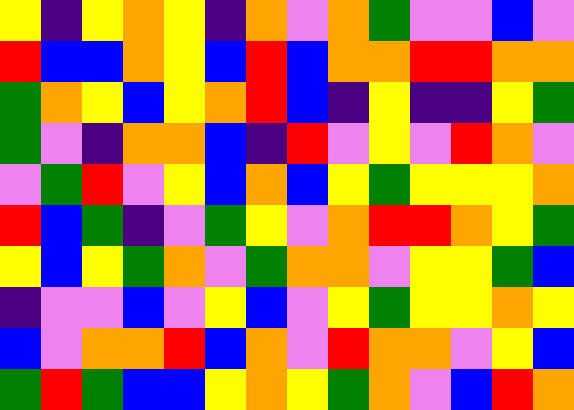[["yellow", "indigo", "yellow", "orange", "yellow", "indigo", "orange", "violet", "orange", "green", "violet", "violet", "blue", "violet"], ["red", "blue", "blue", "orange", "yellow", "blue", "red", "blue", "orange", "orange", "red", "red", "orange", "orange"], ["green", "orange", "yellow", "blue", "yellow", "orange", "red", "blue", "indigo", "yellow", "indigo", "indigo", "yellow", "green"], ["green", "violet", "indigo", "orange", "orange", "blue", "indigo", "red", "violet", "yellow", "violet", "red", "orange", "violet"], ["violet", "green", "red", "violet", "yellow", "blue", "orange", "blue", "yellow", "green", "yellow", "yellow", "yellow", "orange"], ["red", "blue", "green", "indigo", "violet", "green", "yellow", "violet", "orange", "red", "red", "orange", "yellow", "green"], ["yellow", "blue", "yellow", "green", "orange", "violet", "green", "orange", "orange", "violet", "yellow", "yellow", "green", "blue"], ["indigo", "violet", "violet", "blue", "violet", "yellow", "blue", "violet", "yellow", "green", "yellow", "yellow", "orange", "yellow"], ["blue", "violet", "orange", "orange", "red", "blue", "orange", "violet", "red", "orange", "orange", "violet", "yellow", "blue"], ["green", "red", "green", "blue", "blue", "yellow", "orange", "yellow", "green", "orange", "violet", "blue", "red", "orange"]]